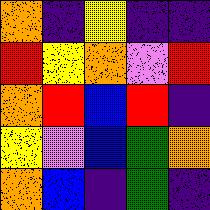[["orange", "indigo", "yellow", "indigo", "indigo"], ["red", "yellow", "orange", "violet", "red"], ["orange", "red", "blue", "red", "indigo"], ["yellow", "violet", "blue", "green", "orange"], ["orange", "blue", "indigo", "green", "indigo"]]